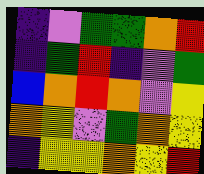[["indigo", "violet", "green", "green", "orange", "red"], ["indigo", "green", "red", "indigo", "violet", "green"], ["blue", "orange", "red", "orange", "violet", "yellow"], ["orange", "yellow", "violet", "green", "orange", "yellow"], ["indigo", "yellow", "yellow", "orange", "yellow", "red"]]